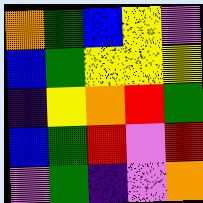[["orange", "green", "blue", "yellow", "violet"], ["blue", "green", "yellow", "yellow", "yellow"], ["indigo", "yellow", "orange", "red", "green"], ["blue", "green", "red", "violet", "red"], ["violet", "green", "indigo", "violet", "orange"]]